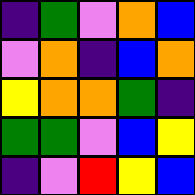[["indigo", "green", "violet", "orange", "blue"], ["violet", "orange", "indigo", "blue", "orange"], ["yellow", "orange", "orange", "green", "indigo"], ["green", "green", "violet", "blue", "yellow"], ["indigo", "violet", "red", "yellow", "blue"]]